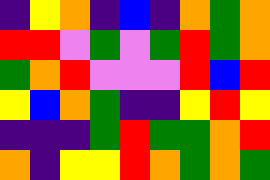[["indigo", "yellow", "orange", "indigo", "blue", "indigo", "orange", "green", "orange"], ["red", "red", "violet", "green", "violet", "green", "red", "green", "orange"], ["green", "orange", "red", "violet", "violet", "violet", "red", "blue", "red"], ["yellow", "blue", "orange", "green", "indigo", "indigo", "yellow", "red", "yellow"], ["indigo", "indigo", "indigo", "green", "red", "green", "green", "orange", "red"], ["orange", "indigo", "yellow", "yellow", "red", "orange", "green", "orange", "green"]]